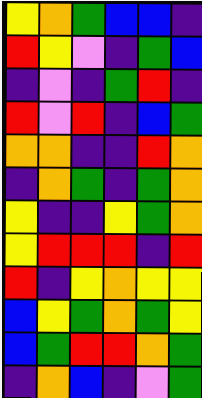[["yellow", "orange", "green", "blue", "blue", "indigo"], ["red", "yellow", "violet", "indigo", "green", "blue"], ["indigo", "violet", "indigo", "green", "red", "indigo"], ["red", "violet", "red", "indigo", "blue", "green"], ["orange", "orange", "indigo", "indigo", "red", "orange"], ["indigo", "orange", "green", "indigo", "green", "orange"], ["yellow", "indigo", "indigo", "yellow", "green", "orange"], ["yellow", "red", "red", "red", "indigo", "red"], ["red", "indigo", "yellow", "orange", "yellow", "yellow"], ["blue", "yellow", "green", "orange", "green", "yellow"], ["blue", "green", "red", "red", "orange", "green"], ["indigo", "orange", "blue", "indigo", "violet", "green"]]